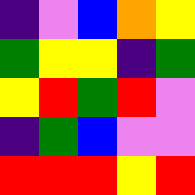[["indigo", "violet", "blue", "orange", "yellow"], ["green", "yellow", "yellow", "indigo", "green"], ["yellow", "red", "green", "red", "violet"], ["indigo", "green", "blue", "violet", "violet"], ["red", "red", "red", "yellow", "red"]]